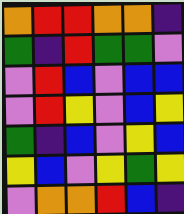[["orange", "red", "red", "orange", "orange", "indigo"], ["green", "indigo", "red", "green", "green", "violet"], ["violet", "red", "blue", "violet", "blue", "blue"], ["violet", "red", "yellow", "violet", "blue", "yellow"], ["green", "indigo", "blue", "violet", "yellow", "blue"], ["yellow", "blue", "violet", "yellow", "green", "yellow"], ["violet", "orange", "orange", "red", "blue", "indigo"]]